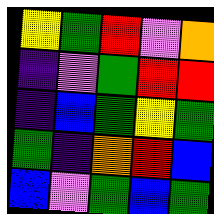[["yellow", "green", "red", "violet", "orange"], ["indigo", "violet", "green", "red", "red"], ["indigo", "blue", "green", "yellow", "green"], ["green", "indigo", "orange", "red", "blue"], ["blue", "violet", "green", "blue", "green"]]